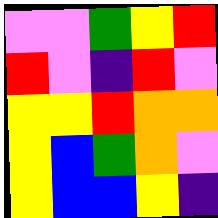[["violet", "violet", "green", "yellow", "red"], ["red", "violet", "indigo", "red", "violet"], ["yellow", "yellow", "red", "orange", "orange"], ["yellow", "blue", "green", "orange", "violet"], ["yellow", "blue", "blue", "yellow", "indigo"]]